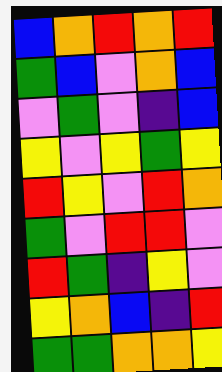[["blue", "orange", "red", "orange", "red"], ["green", "blue", "violet", "orange", "blue"], ["violet", "green", "violet", "indigo", "blue"], ["yellow", "violet", "yellow", "green", "yellow"], ["red", "yellow", "violet", "red", "orange"], ["green", "violet", "red", "red", "violet"], ["red", "green", "indigo", "yellow", "violet"], ["yellow", "orange", "blue", "indigo", "red"], ["green", "green", "orange", "orange", "yellow"]]